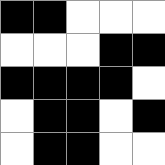[["black", "black", "white", "white", "white"], ["white", "white", "white", "black", "black"], ["black", "black", "black", "black", "white"], ["white", "black", "black", "white", "black"], ["white", "black", "black", "white", "white"]]